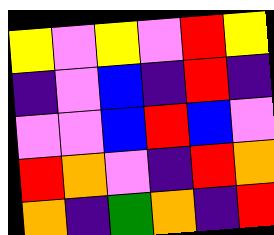[["yellow", "violet", "yellow", "violet", "red", "yellow"], ["indigo", "violet", "blue", "indigo", "red", "indigo"], ["violet", "violet", "blue", "red", "blue", "violet"], ["red", "orange", "violet", "indigo", "red", "orange"], ["orange", "indigo", "green", "orange", "indigo", "red"]]